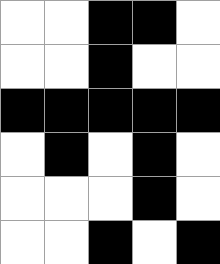[["white", "white", "black", "black", "white"], ["white", "white", "black", "white", "white"], ["black", "black", "black", "black", "black"], ["white", "black", "white", "black", "white"], ["white", "white", "white", "black", "white"], ["white", "white", "black", "white", "black"]]